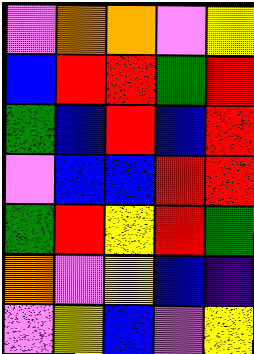[["violet", "orange", "orange", "violet", "yellow"], ["blue", "red", "red", "green", "red"], ["green", "blue", "red", "blue", "red"], ["violet", "blue", "blue", "red", "red"], ["green", "red", "yellow", "red", "green"], ["orange", "violet", "yellow", "blue", "indigo"], ["violet", "yellow", "blue", "violet", "yellow"]]